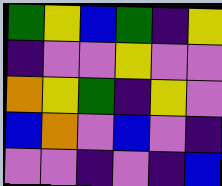[["green", "yellow", "blue", "green", "indigo", "yellow"], ["indigo", "violet", "violet", "yellow", "violet", "violet"], ["orange", "yellow", "green", "indigo", "yellow", "violet"], ["blue", "orange", "violet", "blue", "violet", "indigo"], ["violet", "violet", "indigo", "violet", "indigo", "blue"]]